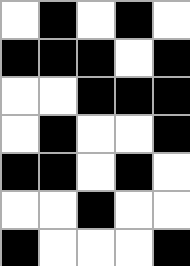[["white", "black", "white", "black", "white"], ["black", "black", "black", "white", "black"], ["white", "white", "black", "black", "black"], ["white", "black", "white", "white", "black"], ["black", "black", "white", "black", "white"], ["white", "white", "black", "white", "white"], ["black", "white", "white", "white", "black"]]